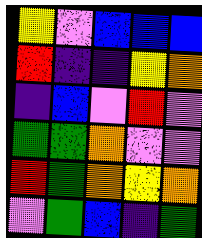[["yellow", "violet", "blue", "blue", "blue"], ["red", "indigo", "indigo", "yellow", "orange"], ["indigo", "blue", "violet", "red", "violet"], ["green", "green", "orange", "violet", "violet"], ["red", "green", "orange", "yellow", "orange"], ["violet", "green", "blue", "indigo", "green"]]